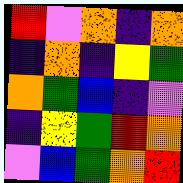[["red", "violet", "orange", "indigo", "orange"], ["indigo", "orange", "indigo", "yellow", "green"], ["orange", "green", "blue", "indigo", "violet"], ["indigo", "yellow", "green", "red", "orange"], ["violet", "blue", "green", "orange", "red"]]